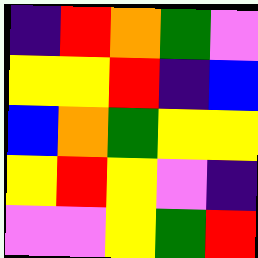[["indigo", "red", "orange", "green", "violet"], ["yellow", "yellow", "red", "indigo", "blue"], ["blue", "orange", "green", "yellow", "yellow"], ["yellow", "red", "yellow", "violet", "indigo"], ["violet", "violet", "yellow", "green", "red"]]